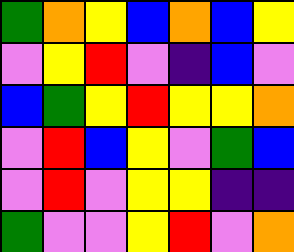[["green", "orange", "yellow", "blue", "orange", "blue", "yellow"], ["violet", "yellow", "red", "violet", "indigo", "blue", "violet"], ["blue", "green", "yellow", "red", "yellow", "yellow", "orange"], ["violet", "red", "blue", "yellow", "violet", "green", "blue"], ["violet", "red", "violet", "yellow", "yellow", "indigo", "indigo"], ["green", "violet", "violet", "yellow", "red", "violet", "orange"]]